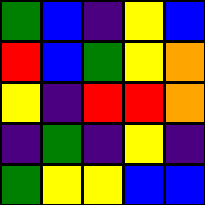[["green", "blue", "indigo", "yellow", "blue"], ["red", "blue", "green", "yellow", "orange"], ["yellow", "indigo", "red", "red", "orange"], ["indigo", "green", "indigo", "yellow", "indigo"], ["green", "yellow", "yellow", "blue", "blue"]]